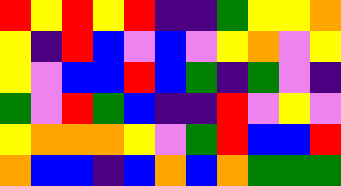[["red", "yellow", "red", "yellow", "red", "indigo", "indigo", "green", "yellow", "yellow", "orange"], ["yellow", "indigo", "red", "blue", "violet", "blue", "violet", "yellow", "orange", "violet", "yellow"], ["yellow", "violet", "blue", "blue", "red", "blue", "green", "indigo", "green", "violet", "indigo"], ["green", "violet", "red", "green", "blue", "indigo", "indigo", "red", "violet", "yellow", "violet"], ["yellow", "orange", "orange", "orange", "yellow", "violet", "green", "red", "blue", "blue", "red"], ["orange", "blue", "blue", "indigo", "blue", "orange", "blue", "orange", "green", "green", "green"]]